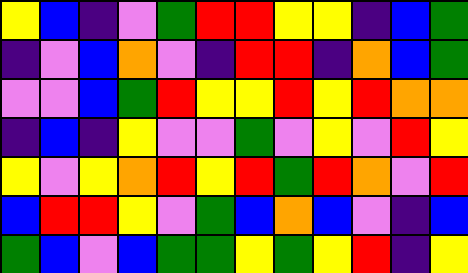[["yellow", "blue", "indigo", "violet", "green", "red", "red", "yellow", "yellow", "indigo", "blue", "green"], ["indigo", "violet", "blue", "orange", "violet", "indigo", "red", "red", "indigo", "orange", "blue", "green"], ["violet", "violet", "blue", "green", "red", "yellow", "yellow", "red", "yellow", "red", "orange", "orange"], ["indigo", "blue", "indigo", "yellow", "violet", "violet", "green", "violet", "yellow", "violet", "red", "yellow"], ["yellow", "violet", "yellow", "orange", "red", "yellow", "red", "green", "red", "orange", "violet", "red"], ["blue", "red", "red", "yellow", "violet", "green", "blue", "orange", "blue", "violet", "indigo", "blue"], ["green", "blue", "violet", "blue", "green", "green", "yellow", "green", "yellow", "red", "indigo", "yellow"]]